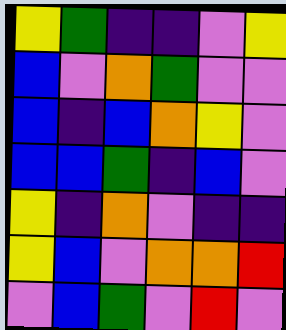[["yellow", "green", "indigo", "indigo", "violet", "yellow"], ["blue", "violet", "orange", "green", "violet", "violet"], ["blue", "indigo", "blue", "orange", "yellow", "violet"], ["blue", "blue", "green", "indigo", "blue", "violet"], ["yellow", "indigo", "orange", "violet", "indigo", "indigo"], ["yellow", "blue", "violet", "orange", "orange", "red"], ["violet", "blue", "green", "violet", "red", "violet"]]